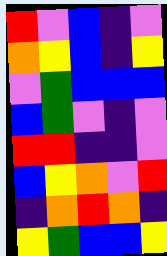[["red", "violet", "blue", "indigo", "violet"], ["orange", "yellow", "blue", "indigo", "yellow"], ["violet", "green", "blue", "blue", "blue"], ["blue", "green", "violet", "indigo", "violet"], ["red", "red", "indigo", "indigo", "violet"], ["blue", "yellow", "orange", "violet", "red"], ["indigo", "orange", "red", "orange", "indigo"], ["yellow", "green", "blue", "blue", "yellow"]]